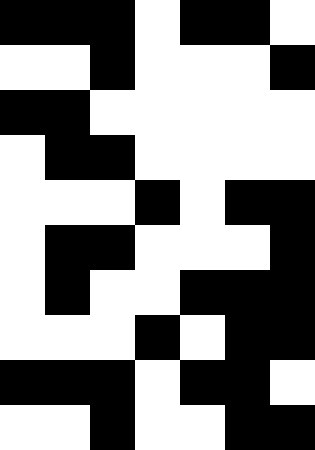[["black", "black", "black", "white", "black", "black", "white"], ["white", "white", "black", "white", "white", "white", "black"], ["black", "black", "white", "white", "white", "white", "white"], ["white", "black", "black", "white", "white", "white", "white"], ["white", "white", "white", "black", "white", "black", "black"], ["white", "black", "black", "white", "white", "white", "black"], ["white", "black", "white", "white", "black", "black", "black"], ["white", "white", "white", "black", "white", "black", "black"], ["black", "black", "black", "white", "black", "black", "white"], ["white", "white", "black", "white", "white", "black", "black"]]